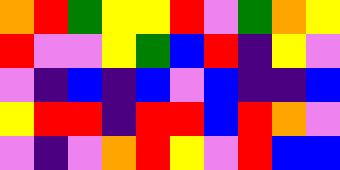[["orange", "red", "green", "yellow", "yellow", "red", "violet", "green", "orange", "yellow"], ["red", "violet", "violet", "yellow", "green", "blue", "red", "indigo", "yellow", "violet"], ["violet", "indigo", "blue", "indigo", "blue", "violet", "blue", "indigo", "indigo", "blue"], ["yellow", "red", "red", "indigo", "red", "red", "blue", "red", "orange", "violet"], ["violet", "indigo", "violet", "orange", "red", "yellow", "violet", "red", "blue", "blue"]]